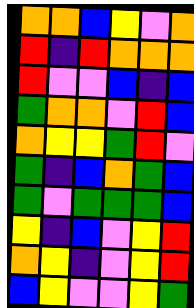[["orange", "orange", "blue", "yellow", "violet", "orange"], ["red", "indigo", "red", "orange", "orange", "orange"], ["red", "violet", "violet", "blue", "indigo", "blue"], ["green", "orange", "orange", "violet", "red", "blue"], ["orange", "yellow", "yellow", "green", "red", "violet"], ["green", "indigo", "blue", "orange", "green", "blue"], ["green", "violet", "green", "green", "green", "blue"], ["yellow", "indigo", "blue", "violet", "yellow", "red"], ["orange", "yellow", "indigo", "violet", "yellow", "red"], ["blue", "yellow", "violet", "violet", "yellow", "green"]]